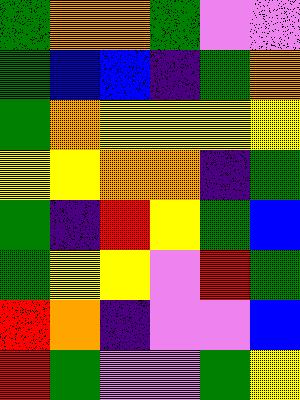[["green", "orange", "orange", "green", "violet", "violet"], ["green", "blue", "blue", "indigo", "green", "orange"], ["green", "orange", "yellow", "yellow", "yellow", "yellow"], ["yellow", "yellow", "orange", "orange", "indigo", "green"], ["green", "indigo", "red", "yellow", "green", "blue"], ["green", "yellow", "yellow", "violet", "red", "green"], ["red", "orange", "indigo", "violet", "violet", "blue"], ["red", "green", "violet", "violet", "green", "yellow"]]